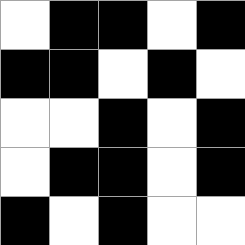[["white", "black", "black", "white", "black"], ["black", "black", "white", "black", "white"], ["white", "white", "black", "white", "black"], ["white", "black", "black", "white", "black"], ["black", "white", "black", "white", "white"]]